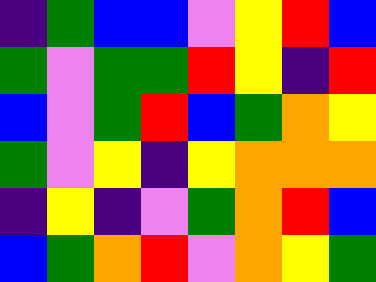[["indigo", "green", "blue", "blue", "violet", "yellow", "red", "blue"], ["green", "violet", "green", "green", "red", "yellow", "indigo", "red"], ["blue", "violet", "green", "red", "blue", "green", "orange", "yellow"], ["green", "violet", "yellow", "indigo", "yellow", "orange", "orange", "orange"], ["indigo", "yellow", "indigo", "violet", "green", "orange", "red", "blue"], ["blue", "green", "orange", "red", "violet", "orange", "yellow", "green"]]